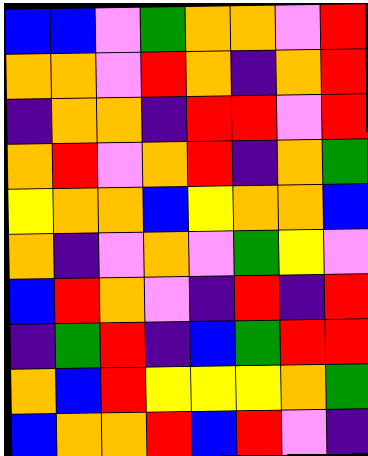[["blue", "blue", "violet", "green", "orange", "orange", "violet", "red"], ["orange", "orange", "violet", "red", "orange", "indigo", "orange", "red"], ["indigo", "orange", "orange", "indigo", "red", "red", "violet", "red"], ["orange", "red", "violet", "orange", "red", "indigo", "orange", "green"], ["yellow", "orange", "orange", "blue", "yellow", "orange", "orange", "blue"], ["orange", "indigo", "violet", "orange", "violet", "green", "yellow", "violet"], ["blue", "red", "orange", "violet", "indigo", "red", "indigo", "red"], ["indigo", "green", "red", "indigo", "blue", "green", "red", "red"], ["orange", "blue", "red", "yellow", "yellow", "yellow", "orange", "green"], ["blue", "orange", "orange", "red", "blue", "red", "violet", "indigo"]]